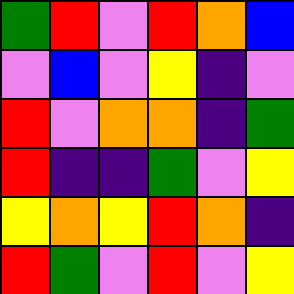[["green", "red", "violet", "red", "orange", "blue"], ["violet", "blue", "violet", "yellow", "indigo", "violet"], ["red", "violet", "orange", "orange", "indigo", "green"], ["red", "indigo", "indigo", "green", "violet", "yellow"], ["yellow", "orange", "yellow", "red", "orange", "indigo"], ["red", "green", "violet", "red", "violet", "yellow"]]